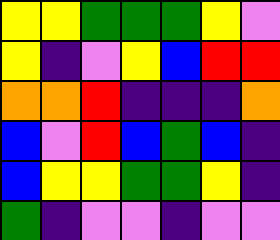[["yellow", "yellow", "green", "green", "green", "yellow", "violet"], ["yellow", "indigo", "violet", "yellow", "blue", "red", "red"], ["orange", "orange", "red", "indigo", "indigo", "indigo", "orange"], ["blue", "violet", "red", "blue", "green", "blue", "indigo"], ["blue", "yellow", "yellow", "green", "green", "yellow", "indigo"], ["green", "indigo", "violet", "violet", "indigo", "violet", "violet"]]